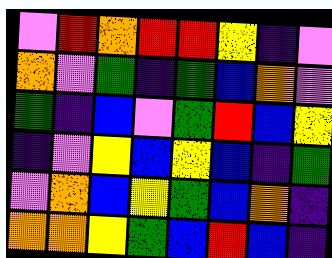[["violet", "red", "orange", "red", "red", "yellow", "indigo", "violet"], ["orange", "violet", "green", "indigo", "green", "blue", "orange", "violet"], ["green", "indigo", "blue", "violet", "green", "red", "blue", "yellow"], ["indigo", "violet", "yellow", "blue", "yellow", "blue", "indigo", "green"], ["violet", "orange", "blue", "yellow", "green", "blue", "orange", "indigo"], ["orange", "orange", "yellow", "green", "blue", "red", "blue", "indigo"]]